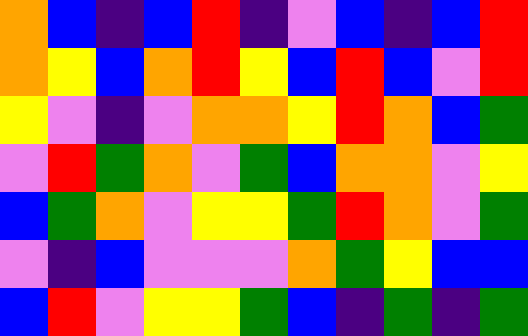[["orange", "blue", "indigo", "blue", "red", "indigo", "violet", "blue", "indigo", "blue", "red"], ["orange", "yellow", "blue", "orange", "red", "yellow", "blue", "red", "blue", "violet", "red"], ["yellow", "violet", "indigo", "violet", "orange", "orange", "yellow", "red", "orange", "blue", "green"], ["violet", "red", "green", "orange", "violet", "green", "blue", "orange", "orange", "violet", "yellow"], ["blue", "green", "orange", "violet", "yellow", "yellow", "green", "red", "orange", "violet", "green"], ["violet", "indigo", "blue", "violet", "violet", "violet", "orange", "green", "yellow", "blue", "blue"], ["blue", "red", "violet", "yellow", "yellow", "green", "blue", "indigo", "green", "indigo", "green"]]